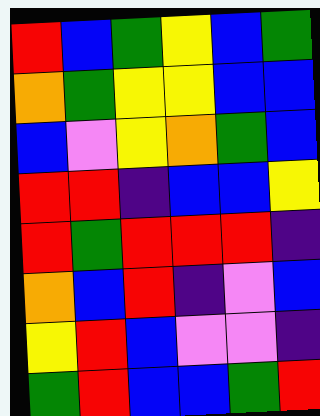[["red", "blue", "green", "yellow", "blue", "green"], ["orange", "green", "yellow", "yellow", "blue", "blue"], ["blue", "violet", "yellow", "orange", "green", "blue"], ["red", "red", "indigo", "blue", "blue", "yellow"], ["red", "green", "red", "red", "red", "indigo"], ["orange", "blue", "red", "indigo", "violet", "blue"], ["yellow", "red", "blue", "violet", "violet", "indigo"], ["green", "red", "blue", "blue", "green", "red"]]